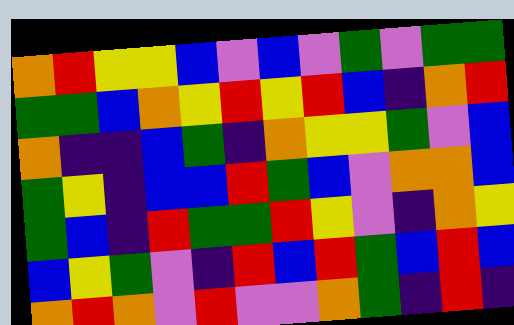[["orange", "red", "yellow", "yellow", "blue", "violet", "blue", "violet", "green", "violet", "green", "green"], ["green", "green", "blue", "orange", "yellow", "red", "yellow", "red", "blue", "indigo", "orange", "red"], ["orange", "indigo", "indigo", "blue", "green", "indigo", "orange", "yellow", "yellow", "green", "violet", "blue"], ["green", "yellow", "indigo", "blue", "blue", "red", "green", "blue", "violet", "orange", "orange", "blue"], ["green", "blue", "indigo", "red", "green", "green", "red", "yellow", "violet", "indigo", "orange", "yellow"], ["blue", "yellow", "green", "violet", "indigo", "red", "blue", "red", "green", "blue", "red", "blue"], ["orange", "red", "orange", "violet", "red", "violet", "violet", "orange", "green", "indigo", "red", "indigo"]]